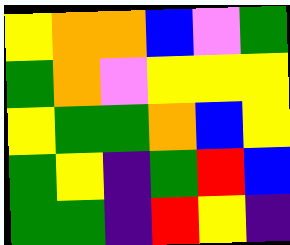[["yellow", "orange", "orange", "blue", "violet", "green"], ["green", "orange", "violet", "yellow", "yellow", "yellow"], ["yellow", "green", "green", "orange", "blue", "yellow"], ["green", "yellow", "indigo", "green", "red", "blue"], ["green", "green", "indigo", "red", "yellow", "indigo"]]